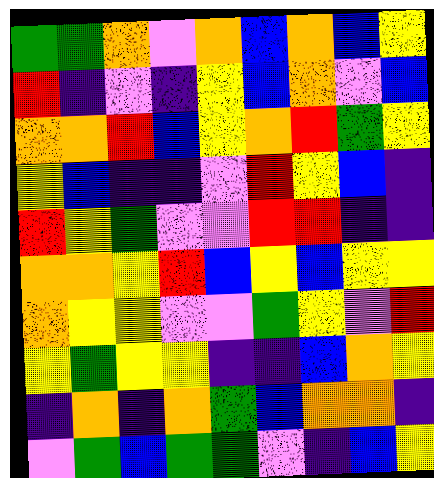[["green", "green", "orange", "violet", "orange", "blue", "orange", "blue", "yellow"], ["red", "indigo", "violet", "indigo", "yellow", "blue", "orange", "violet", "blue"], ["orange", "orange", "red", "blue", "yellow", "orange", "red", "green", "yellow"], ["yellow", "blue", "indigo", "indigo", "violet", "red", "yellow", "blue", "indigo"], ["red", "yellow", "green", "violet", "violet", "red", "red", "indigo", "indigo"], ["orange", "orange", "yellow", "red", "blue", "yellow", "blue", "yellow", "yellow"], ["orange", "yellow", "yellow", "violet", "violet", "green", "yellow", "violet", "red"], ["yellow", "green", "yellow", "yellow", "indigo", "indigo", "blue", "orange", "yellow"], ["indigo", "orange", "indigo", "orange", "green", "blue", "orange", "orange", "indigo"], ["violet", "green", "blue", "green", "green", "violet", "indigo", "blue", "yellow"]]